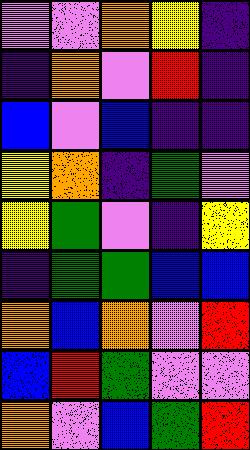[["violet", "violet", "orange", "yellow", "indigo"], ["indigo", "orange", "violet", "red", "indigo"], ["blue", "violet", "blue", "indigo", "indigo"], ["yellow", "orange", "indigo", "green", "violet"], ["yellow", "green", "violet", "indigo", "yellow"], ["indigo", "green", "green", "blue", "blue"], ["orange", "blue", "orange", "violet", "red"], ["blue", "red", "green", "violet", "violet"], ["orange", "violet", "blue", "green", "red"]]